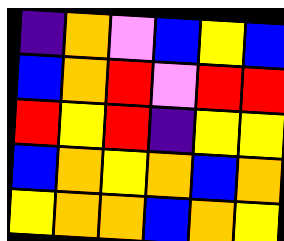[["indigo", "orange", "violet", "blue", "yellow", "blue"], ["blue", "orange", "red", "violet", "red", "red"], ["red", "yellow", "red", "indigo", "yellow", "yellow"], ["blue", "orange", "yellow", "orange", "blue", "orange"], ["yellow", "orange", "orange", "blue", "orange", "yellow"]]